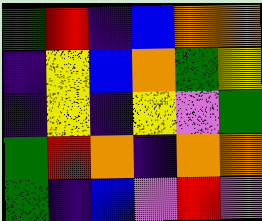[["green", "red", "indigo", "blue", "orange", "orange"], ["indigo", "yellow", "blue", "orange", "green", "yellow"], ["indigo", "yellow", "indigo", "yellow", "violet", "green"], ["green", "red", "orange", "indigo", "orange", "orange"], ["green", "indigo", "blue", "violet", "red", "violet"]]